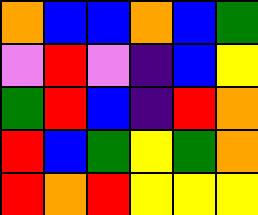[["orange", "blue", "blue", "orange", "blue", "green"], ["violet", "red", "violet", "indigo", "blue", "yellow"], ["green", "red", "blue", "indigo", "red", "orange"], ["red", "blue", "green", "yellow", "green", "orange"], ["red", "orange", "red", "yellow", "yellow", "yellow"]]